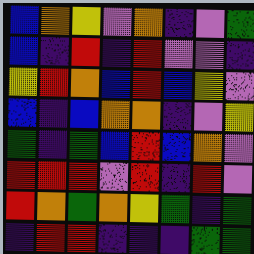[["blue", "orange", "yellow", "violet", "orange", "indigo", "violet", "green"], ["blue", "indigo", "red", "indigo", "red", "violet", "violet", "indigo"], ["yellow", "red", "orange", "blue", "red", "blue", "yellow", "violet"], ["blue", "indigo", "blue", "orange", "orange", "indigo", "violet", "yellow"], ["green", "indigo", "green", "blue", "red", "blue", "orange", "violet"], ["red", "red", "red", "violet", "red", "indigo", "red", "violet"], ["red", "orange", "green", "orange", "yellow", "green", "indigo", "green"], ["indigo", "red", "red", "indigo", "indigo", "indigo", "green", "green"]]